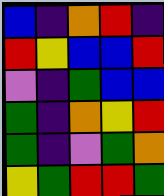[["blue", "indigo", "orange", "red", "indigo"], ["red", "yellow", "blue", "blue", "red"], ["violet", "indigo", "green", "blue", "blue"], ["green", "indigo", "orange", "yellow", "red"], ["green", "indigo", "violet", "green", "orange"], ["yellow", "green", "red", "red", "green"]]